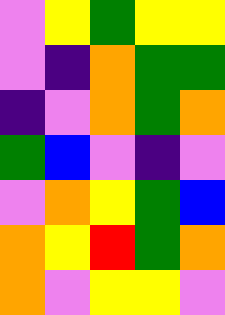[["violet", "yellow", "green", "yellow", "yellow"], ["violet", "indigo", "orange", "green", "green"], ["indigo", "violet", "orange", "green", "orange"], ["green", "blue", "violet", "indigo", "violet"], ["violet", "orange", "yellow", "green", "blue"], ["orange", "yellow", "red", "green", "orange"], ["orange", "violet", "yellow", "yellow", "violet"]]